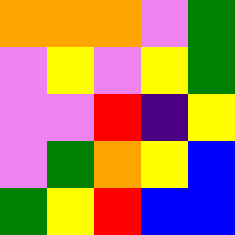[["orange", "orange", "orange", "violet", "green"], ["violet", "yellow", "violet", "yellow", "green"], ["violet", "violet", "red", "indigo", "yellow"], ["violet", "green", "orange", "yellow", "blue"], ["green", "yellow", "red", "blue", "blue"]]